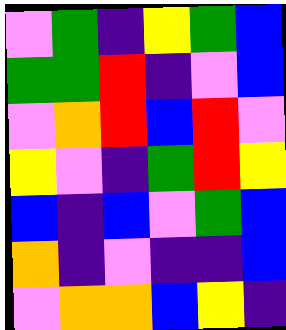[["violet", "green", "indigo", "yellow", "green", "blue"], ["green", "green", "red", "indigo", "violet", "blue"], ["violet", "orange", "red", "blue", "red", "violet"], ["yellow", "violet", "indigo", "green", "red", "yellow"], ["blue", "indigo", "blue", "violet", "green", "blue"], ["orange", "indigo", "violet", "indigo", "indigo", "blue"], ["violet", "orange", "orange", "blue", "yellow", "indigo"]]